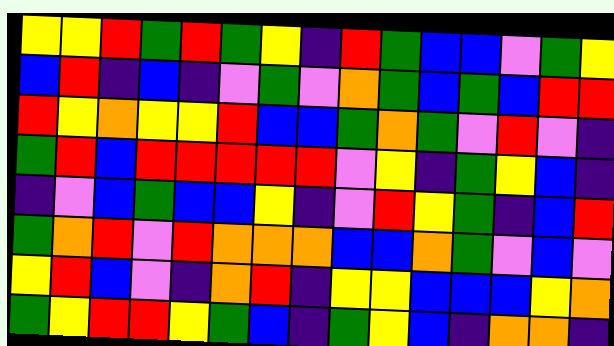[["yellow", "yellow", "red", "green", "red", "green", "yellow", "indigo", "red", "green", "blue", "blue", "violet", "green", "yellow"], ["blue", "red", "indigo", "blue", "indigo", "violet", "green", "violet", "orange", "green", "blue", "green", "blue", "red", "red"], ["red", "yellow", "orange", "yellow", "yellow", "red", "blue", "blue", "green", "orange", "green", "violet", "red", "violet", "indigo"], ["green", "red", "blue", "red", "red", "red", "red", "red", "violet", "yellow", "indigo", "green", "yellow", "blue", "indigo"], ["indigo", "violet", "blue", "green", "blue", "blue", "yellow", "indigo", "violet", "red", "yellow", "green", "indigo", "blue", "red"], ["green", "orange", "red", "violet", "red", "orange", "orange", "orange", "blue", "blue", "orange", "green", "violet", "blue", "violet"], ["yellow", "red", "blue", "violet", "indigo", "orange", "red", "indigo", "yellow", "yellow", "blue", "blue", "blue", "yellow", "orange"], ["green", "yellow", "red", "red", "yellow", "green", "blue", "indigo", "green", "yellow", "blue", "indigo", "orange", "orange", "indigo"]]